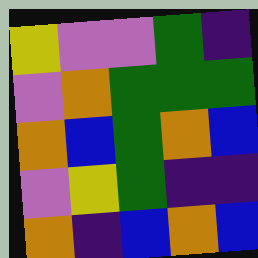[["yellow", "violet", "violet", "green", "indigo"], ["violet", "orange", "green", "green", "green"], ["orange", "blue", "green", "orange", "blue"], ["violet", "yellow", "green", "indigo", "indigo"], ["orange", "indigo", "blue", "orange", "blue"]]